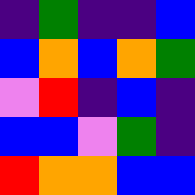[["indigo", "green", "indigo", "indigo", "blue"], ["blue", "orange", "blue", "orange", "green"], ["violet", "red", "indigo", "blue", "indigo"], ["blue", "blue", "violet", "green", "indigo"], ["red", "orange", "orange", "blue", "blue"]]